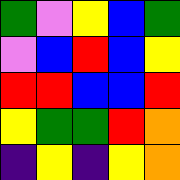[["green", "violet", "yellow", "blue", "green"], ["violet", "blue", "red", "blue", "yellow"], ["red", "red", "blue", "blue", "red"], ["yellow", "green", "green", "red", "orange"], ["indigo", "yellow", "indigo", "yellow", "orange"]]